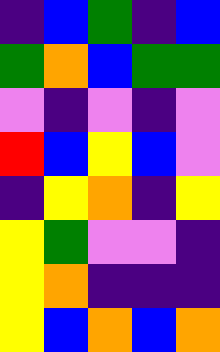[["indigo", "blue", "green", "indigo", "blue"], ["green", "orange", "blue", "green", "green"], ["violet", "indigo", "violet", "indigo", "violet"], ["red", "blue", "yellow", "blue", "violet"], ["indigo", "yellow", "orange", "indigo", "yellow"], ["yellow", "green", "violet", "violet", "indigo"], ["yellow", "orange", "indigo", "indigo", "indigo"], ["yellow", "blue", "orange", "blue", "orange"]]